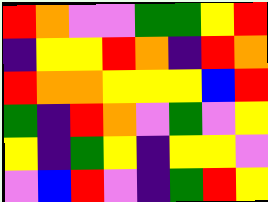[["red", "orange", "violet", "violet", "green", "green", "yellow", "red"], ["indigo", "yellow", "yellow", "red", "orange", "indigo", "red", "orange"], ["red", "orange", "orange", "yellow", "yellow", "yellow", "blue", "red"], ["green", "indigo", "red", "orange", "violet", "green", "violet", "yellow"], ["yellow", "indigo", "green", "yellow", "indigo", "yellow", "yellow", "violet"], ["violet", "blue", "red", "violet", "indigo", "green", "red", "yellow"]]